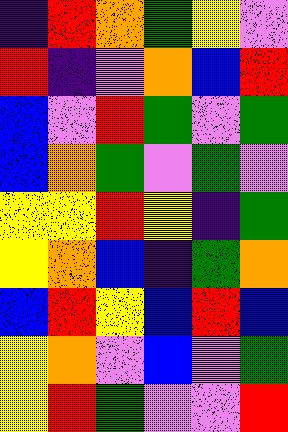[["indigo", "red", "orange", "green", "yellow", "violet"], ["red", "indigo", "violet", "orange", "blue", "red"], ["blue", "violet", "red", "green", "violet", "green"], ["blue", "orange", "green", "violet", "green", "violet"], ["yellow", "yellow", "red", "yellow", "indigo", "green"], ["yellow", "orange", "blue", "indigo", "green", "orange"], ["blue", "red", "yellow", "blue", "red", "blue"], ["yellow", "orange", "violet", "blue", "violet", "green"], ["yellow", "red", "green", "violet", "violet", "red"]]